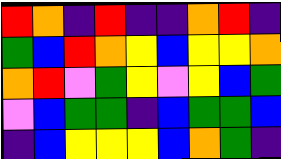[["red", "orange", "indigo", "red", "indigo", "indigo", "orange", "red", "indigo"], ["green", "blue", "red", "orange", "yellow", "blue", "yellow", "yellow", "orange"], ["orange", "red", "violet", "green", "yellow", "violet", "yellow", "blue", "green"], ["violet", "blue", "green", "green", "indigo", "blue", "green", "green", "blue"], ["indigo", "blue", "yellow", "yellow", "yellow", "blue", "orange", "green", "indigo"]]